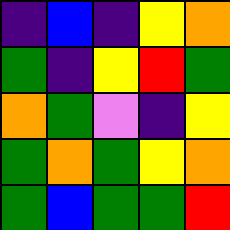[["indigo", "blue", "indigo", "yellow", "orange"], ["green", "indigo", "yellow", "red", "green"], ["orange", "green", "violet", "indigo", "yellow"], ["green", "orange", "green", "yellow", "orange"], ["green", "blue", "green", "green", "red"]]